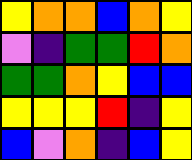[["yellow", "orange", "orange", "blue", "orange", "yellow"], ["violet", "indigo", "green", "green", "red", "orange"], ["green", "green", "orange", "yellow", "blue", "blue"], ["yellow", "yellow", "yellow", "red", "indigo", "yellow"], ["blue", "violet", "orange", "indigo", "blue", "yellow"]]